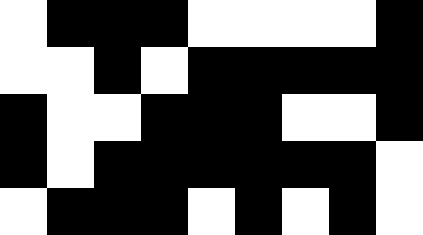[["white", "black", "black", "black", "white", "white", "white", "white", "black"], ["white", "white", "black", "white", "black", "black", "black", "black", "black"], ["black", "white", "white", "black", "black", "black", "white", "white", "black"], ["black", "white", "black", "black", "black", "black", "black", "black", "white"], ["white", "black", "black", "black", "white", "black", "white", "black", "white"]]